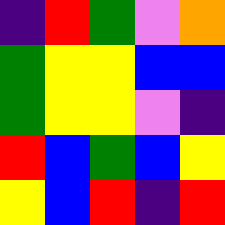[["indigo", "red", "green", "violet", "orange"], ["green", "yellow", "yellow", "blue", "blue"], ["green", "yellow", "yellow", "violet", "indigo"], ["red", "blue", "green", "blue", "yellow"], ["yellow", "blue", "red", "indigo", "red"]]